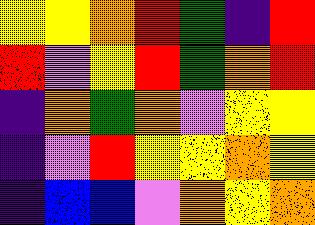[["yellow", "yellow", "orange", "red", "green", "indigo", "red"], ["red", "violet", "yellow", "red", "green", "orange", "red"], ["indigo", "orange", "green", "orange", "violet", "yellow", "yellow"], ["indigo", "violet", "red", "yellow", "yellow", "orange", "yellow"], ["indigo", "blue", "blue", "violet", "orange", "yellow", "orange"]]